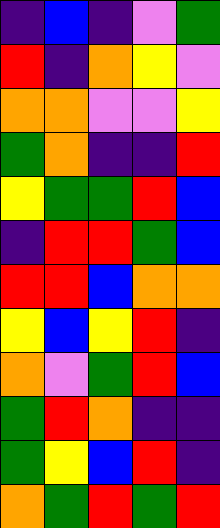[["indigo", "blue", "indigo", "violet", "green"], ["red", "indigo", "orange", "yellow", "violet"], ["orange", "orange", "violet", "violet", "yellow"], ["green", "orange", "indigo", "indigo", "red"], ["yellow", "green", "green", "red", "blue"], ["indigo", "red", "red", "green", "blue"], ["red", "red", "blue", "orange", "orange"], ["yellow", "blue", "yellow", "red", "indigo"], ["orange", "violet", "green", "red", "blue"], ["green", "red", "orange", "indigo", "indigo"], ["green", "yellow", "blue", "red", "indigo"], ["orange", "green", "red", "green", "red"]]